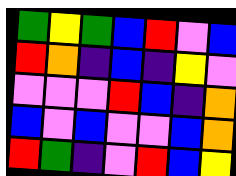[["green", "yellow", "green", "blue", "red", "violet", "blue"], ["red", "orange", "indigo", "blue", "indigo", "yellow", "violet"], ["violet", "violet", "violet", "red", "blue", "indigo", "orange"], ["blue", "violet", "blue", "violet", "violet", "blue", "orange"], ["red", "green", "indigo", "violet", "red", "blue", "yellow"]]